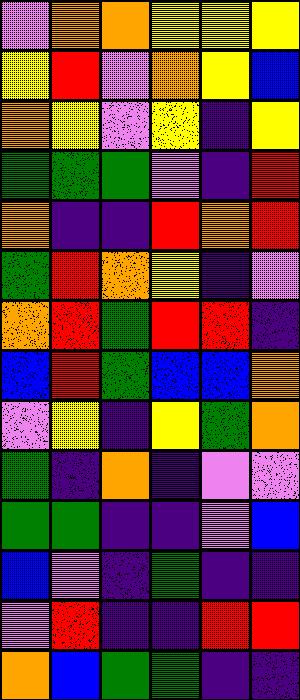[["violet", "orange", "orange", "yellow", "yellow", "yellow"], ["yellow", "red", "violet", "orange", "yellow", "blue"], ["orange", "yellow", "violet", "yellow", "indigo", "yellow"], ["green", "green", "green", "violet", "indigo", "red"], ["orange", "indigo", "indigo", "red", "orange", "red"], ["green", "red", "orange", "yellow", "indigo", "violet"], ["orange", "red", "green", "red", "red", "indigo"], ["blue", "red", "green", "blue", "blue", "orange"], ["violet", "yellow", "indigo", "yellow", "green", "orange"], ["green", "indigo", "orange", "indigo", "violet", "violet"], ["green", "green", "indigo", "indigo", "violet", "blue"], ["blue", "violet", "indigo", "green", "indigo", "indigo"], ["violet", "red", "indigo", "indigo", "red", "red"], ["orange", "blue", "green", "green", "indigo", "indigo"]]